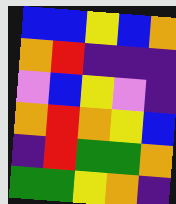[["blue", "blue", "yellow", "blue", "orange"], ["orange", "red", "indigo", "indigo", "indigo"], ["violet", "blue", "yellow", "violet", "indigo"], ["orange", "red", "orange", "yellow", "blue"], ["indigo", "red", "green", "green", "orange"], ["green", "green", "yellow", "orange", "indigo"]]